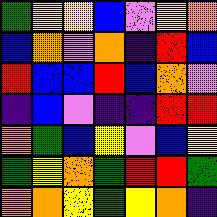[["green", "yellow", "yellow", "blue", "violet", "yellow", "orange"], ["blue", "orange", "violet", "orange", "indigo", "red", "blue"], ["red", "blue", "blue", "red", "blue", "orange", "violet"], ["indigo", "blue", "violet", "indigo", "indigo", "red", "red"], ["orange", "green", "blue", "yellow", "violet", "blue", "yellow"], ["green", "yellow", "orange", "green", "red", "red", "green"], ["orange", "orange", "yellow", "green", "yellow", "orange", "indigo"]]